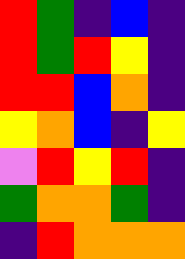[["red", "green", "indigo", "blue", "indigo"], ["red", "green", "red", "yellow", "indigo"], ["red", "red", "blue", "orange", "indigo"], ["yellow", "orange", "blue", "indigo", "yellow"], ["violet", "red", "yellow", "red", "indigo"], ["green", "orange", "orange", "green", "indigo"], ["indigo", "red", "orange", "orange", "orange"]]